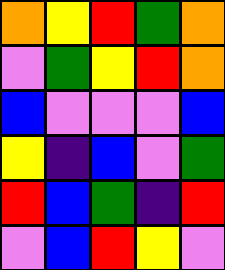[["orange", "yellow", "red", "green", "orange"], ["violet", "green", "yellow", "red", "orange"], ["blue", "violet", "violet", "violet", "blue"], ["yellow", "indigo", "blue", "violet", "green"], ["red", "blue", "green", "indigo", "red"], ["violet", "blue", "red", "yellow", "violet"]]